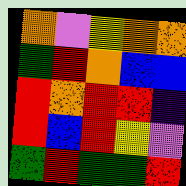[["orange", "violet", "yellow", "orange", "orange"], ["green", "red", "orange", "blue", "blue"], ["red", "orange", "red", "red", "indigo"], ["red", "blue", "red", "yellow", "violet"], ["green", "red", "green", "green", "red"]]